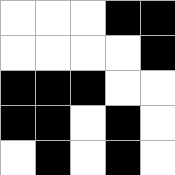[["white", "white", "white", "black", "black"], ["white", "white", "white", "white", "black"], ["black", "black", "black", "white", "white"], ["black", "black", "white", "black", "white"], ["white", "black", "white", "black", "white"]]